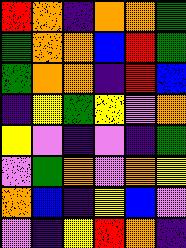[["red", "orange", "indigo", "orange", "orange", "green"], ["green", "orange", "orange", "blue", "red", "green"], ["green", "orange", "orange", "indigo", "red", "blue"], ["indigo", "yellow", "green", "yellow", "violet", "orange"], ["yellow", "violet", "indigo", "violet", "indigo", "green"], ["violet", "green", "orange", "violet", "orange", "yellow"], ["orange", "blue", "indigo", "yellow", "blue", "violet"], ["violet", "indigo", "yellow", "red", "orange", "indigo"]]